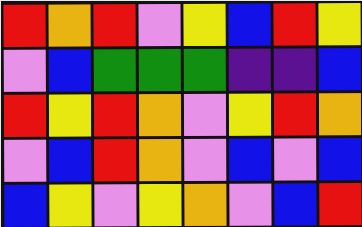[["red", "orange", "red", "violet", "yellow", "blue", "red", "yellow"], ["violet", "blue", "green", "green", "green", "indigo", "indigo", "blue"], ["red", "yellow", "red", "orange", "violet", "yellow", "red", "orange"], ["violet", "blue", "red", "orange", "violet", "blue", "violet", "blue"], ["blue", "yellow", "violet", "yellow", "orange", "violet", "blue", "red"]]